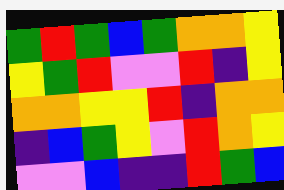[["green", "red", "green", "blue", "green", "orange", "orange", "yellow"], ["yellow", "green", "red", "violet", "violet", "red", "indigo", "yellow"], ["orange", "orange", "yellow", "yellow", "red", "indigo", "orange", "orange"], ["indigo", "blue", "green", "yellow", "violet", "red", "orange", "yellow"], ["violet", "violet", "blue", "indigo", "indigo", "red", "green", "blue"]]